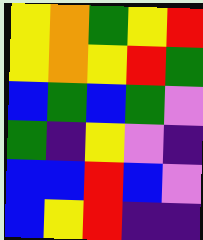[["yellow", "orange", "green", "yellow", "red"], ["yellow", "orange", "yellow", "red", "green"], ["blue", "green", "blue", "green", "violet"], ["green", "indigo", "yellow", "violet", "indigo"], ["blue", "blue", "red", "blue", "violet"], ["blue", "yellow", "red", "indigo", "indigo"]]